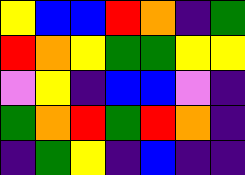[["yellow", "blue", "blue", "red", "orange", "indigo", "green"], ["red", "orange", "yellow", "green", "green", "yellow", "yellow"], ["violet", "yellow", "indigo", "blue", "blue", "violet", "indigo"], ["green", "orange", "red", "green", "red", "orange", "indigo"], ["indigo", "green", "yellow", "indigo", "blue", "indigo", "indigo"]]